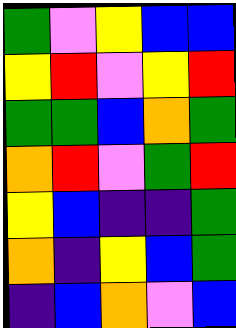[["green", "violet", "yellow", "blue", "blue"], ["yellow", "red", "violet", "yellow", "red"], ["green", "green", "blue", "orange", "green"], ["orange", "red", "violet", "green", "red"], ["yellow", "blue", "indigo", "indigo", "green"], ["orange", "indigo", "yellow", "blue", "green"], ["indigo", "blue", "orange", "violet", "blue"]]